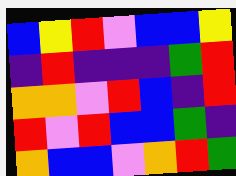[["blue", "yellow", "red", "violet", "blue", "blue", "yellow"], ["indigo", "red", "indigo", "indigo", "indigo", "green", "red"], ["orange", "orange", "violet", "red", "blue", "indigo", "red"], ["red", "violet", "red", "blue", "blue", "green", "indigo"], ["orange", "blue", "blue", "violet", "orange", "red", "green"]]